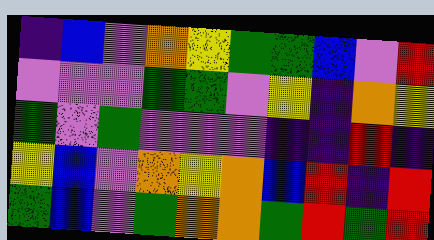[["indigo", "blue", "violet", "orange", "yellow", "green", "green", "blue", "violet", "red"], ["violet", "violet", "violet", "green", "green", "violet", "yellow", "indigo", "orange", "yellow"], ["green", "violet", "green", "violet", "violet", "violet", "indigo", "indigo", "red", "indigo"], ["yellow", "blue", "violet", "orange", "yellow", "orange", "blue", "red", "indigo", "red"], ["green", "blue", "violet", "green", "orange", "orange", "green", "red", "green", "red"]]